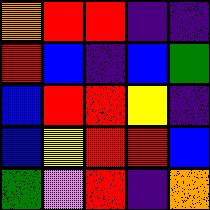[["orange", "red", "red", "indigo", "indigo"], ["red", "blue", "indigo", "blue", "green"], ["blue", "red", "red", "yellow", "indigo"], ["blue", "yellow", "red", "red", "blue"], ["green", "violet", "red", "indigo", "orange"]]